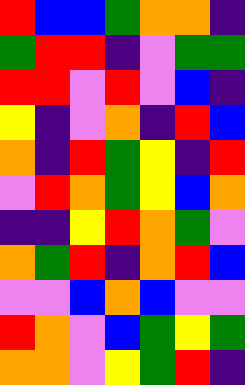[["red", "blue", "blue", "green", "orange", "orange", "indigo"], ["green", "red", "red", "indigo", "violet", "green", "green"], ["red", "red", "violet", "red", "violet", "blue", "indigo"], ["yellow", "indigo", "violet", "orange", "indigo", "red", "blue"], ["orange", "indigo", "red", "green", "yellow", "indigo", "red"], ["violet", "red", "orange", "green", "yellow", "blue", "orange"], ["indigo", "indigo", "yellow", "red", "orange", "green", "violet"], ["orange", "green", "red", "indigo", "orange", "red", "blue"], ["violet", "violet", "blue", "orange", "blue", "violet", "violet"], ["red", "orange", "violet", "blue", "green", "yellow", "green"], ["orange", "orange", "violet", "yellow", "green", "red", "indigo"]]